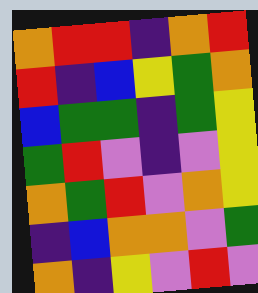[["orange", "red", "red", "indigo", "orange", "red"], ["red", "indigo", "blue", "yellow", "green", "orange"], ["blue", "green", "green", "indigo", "green", "yellow"], ["green", "red", "violet", "indigo", "violet", "yellow"], ["orange", "green", "red", "violet", "orange", "yellow"], ["indigo", "blue", "orange", "orange", "violet", "green"], ["orange", "indigo", "yellow", "violet", "red", "violet"]]